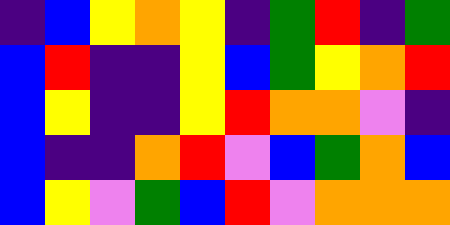[["indigo", "blue", "yellow", "orange", "yellow", "indigo", "green", "red", "indigo", "green"], ["blue", "red", "indigo", "indigo", "yellow", "blue", "green", "yellow", "orange", "red"], ["blue", "yellow", "indigo", "indigo", "yellow", "red", "orange", "orange", "violet", "indigo"], ["blue", "indigo", "indigo", "orange", "red", "violet", "blue", "green", "orange", "blue"], ["blue", "yellow", "violet", "green", "blue", "red", "violet", "orange", "orange", "orange"]]